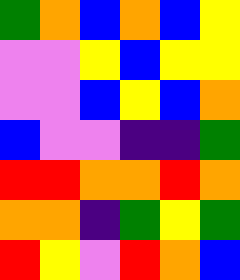[["green", "orange", "blue", "orange", "blue", "yellow"], ["violet", "violet", "yellow", "blue", "yellow", "yellow"], ["violet", "violet", "blue", "yellow", "blue", "orange"], ["blue", "violet", "violet", "indigo", "indigo", "green"], ["red", "red", "orange", "orange", "red", "orange"], ["orange", "orange", "indigo", "green", "yellow", "green"], ["red", "yellow", "violet", "red", "orange", "blue"]]